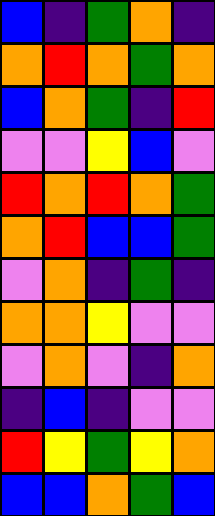[["blue", "indigo", "green", "orange", "indigo"], ["orange", "red", "orange", "green", "orange"], ["blue", "orange", "green", "indigo", "red"], ["violet", "violet", "yellow", "blue", "violet"], ["red", "orange", "red", "orange", "green"], ["orange", "red", "blue", "blue", "green"], ["violet", "orange", "indigo", "green", "indigo"], ["orange", "orange", "yellow", "violet", "violet"], ["violet", "orange", "violet", "indigo", "orange"], ["indigo", "blue", "indigo", "violet", "violet"], ["red", "yellow", "green", "yellow", "orange"], ["blue", "blue", "orange", "green", "blue"]]